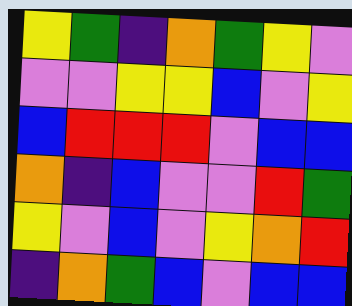[["yellow", "green", "indigo", "orange", "green", "yellow", "violet"], ["violet", "violet", "yellow", "yellow", "blue", "violet", "yellow"], ["blue", "red", "red", "red", "violet", "blue", "blue"], ["orange", "indigo", "blue", "violet", "violet", "red", "green"], ["yellow", "violet", "blue", "violet", "yellow", "orange", "red"], ["indigo", "orange", "green", "blue", "violet", "blue", "blue"]]